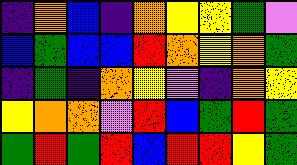[["indigo", "orange", "blue", "indigo", "orange", "yellow", "yellow", "green", "violet"], ["blue", "green", "blue", "blue", "red", "orange", "yellow", "orange", "green"], ["indigo", "green", "indigo", "orange", "yellow", "violet", "indigo", "orange", "yellow"], ["yellow", "orange", "orange", "violet", "red", "blue", "green", "red", "green"], ["green", "red", "green", "red", "blue", "red", "red", "yellow", "green"]]